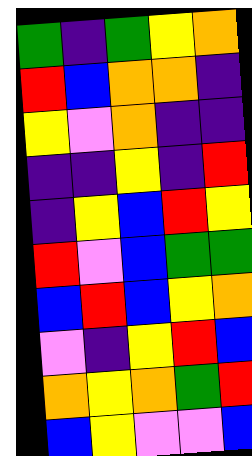[["green", "indigo", "green", "yellow", "orange"], ["red", "blue", "orange", "orange", "indigo"], ["yellow", "violet", "orange", "indigo", "indigo"], ["indigo", "indigo", "yellow", "indigo", "red"], ["indigo", "yellow", "blue", "red", "yellow"], ["red", "violet", "blue", "green", "green"], ["blue", "red", "blue", "yellow", "orange"], ["violet", "indigo", "yellow", "red", "blue"], ["orange", "yellow", "orange", "green", "red"], ["blue", "yellow", "violet", "violet", "blue"]]